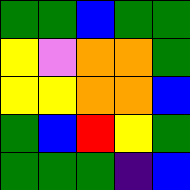[["green", "green", "blue", "green", "green"], ["yellow", "violet", "orange", "orange", "green"], ["yellow", "yellow", "orange", "orange", "blue"], ["green", "blue", "red", "yellow", "green"], ["green", "green", "green", "indigo", "blue"]]